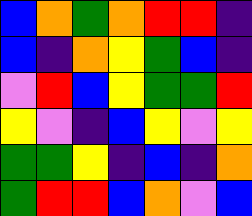[["blue", "orange", "green", "orange", "red", "red", "indigo"], ["blue", "indigo", "orange", "yellow", "green", "blue", "indigo"], ["violet", "red", "blue", "yellow", "green", "green", "red"], ["yellow", "violet", "indigo", "blue", "yellow", "violet", "yellow"], ["green", "green", "yellow", "indigo", "blue", "indigo", "orange"], ["green", "red", "red", "blue", "orange", "violet", "blue"]]